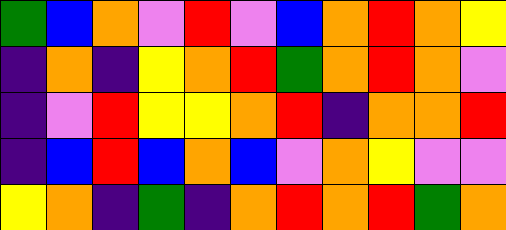[["green", "blue", "orange", "violet", "red", "violet", "blue", "orange", "red", "orange", "yellow"], ["indigo", "orange", "indigo", "yellow", "orange", "red", "green", "orange", "red", "orange", "violet"], ["indigo", "violet", "red", "yellow", "yellow", "orange", "red", "indigo", "orange", "orange", "red"], ["indigo", "blue", "red", "blue", "orange", "blue", "violet", "orange", "yellow", "violet", "violet"], ["yellow", "orange", "indigo", "green", "indigo", "orange", "red", "orange", "red", "green", "orange"]]